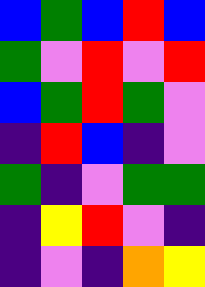[["blue", "green", "blue", "red", "blue"], ["green", "violet", "red", "violet", "red"], ["blue", "green", "red", "green", "violet"], ["indigo", "red", "blue", "indigo", "violet"], ["green", "indigo", "violet", "green", "green"], ["indigo", "yellow", "red", "violet", "indigo"], ["indigo", "violet", "indigo", "orange", "yellow"]]